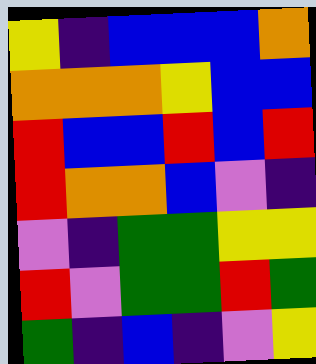[["yellow", "indigo", "blue", "blue", "blue", "orange"], ["orange", "orange", "orange", "yellow", "blue", "blue"], ["red", "blue", "blue", "red", "blue", "red"], ["red", "orange", "orange", "blue", "violet", "indigo"], ["violet", "indigo", "green", "green", "yellow", "yellow"], ["red", "violet", "green", "green", "red", "green"], ["green", "indigo", "blue", "indigo", "violet", "yellow"]]